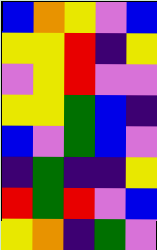[["blue", "orange", "yellow", "violet", "blue"], ["yellow", "yellow", "red", "indigo", "yellow"], ["violet", "yellow", "red", "violet", "violet"], ["yellow", "yellow", "green", "blue", "indigo"], ["blue", "violet", "green", "blue", "violet"], ["indigo", "green", "indigo", "indigo", "yellow"], ["red", "green", "red", "violet", "blue"], ["yellow", "orange", "indigo", "green", "violet"]]